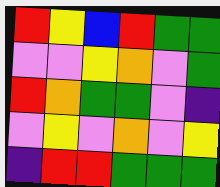[["red", "yellow", "blue", "red", "green", "green"], ["violet", "violet", "yellow", "orange", "violet", "green"], ["red", "orange", "green", "green", "violet", "indigo"], ["violet", "yellow", "violet", "orange", "violet", "yellow"], ["indigo", "red", "red", "green", "green", "green"]]